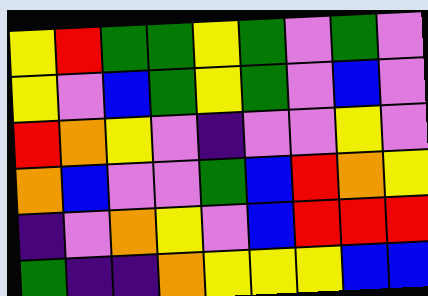[["yellow", "red", "green", "green", "yellow", "green", "violet", "green", "violet"], ["yellow", "violet", "blue", "green", "yellow", "green", "violet", "blue", "violet"], ["red", "orange", "yellow", "violet", "indigo", "violet", "violet", "yellow", "violet"], ["orange", "blue", "violet", "violet", "green", "blue", "red", "orange", "yellow"], ["indigo", "violet", "orange", "yellow", "violet", "blue", "red", "red", "red"], ["green", "indigo", "indigo", "orange", "yellow", "yellow", "yellow", "blue", "blue"]]